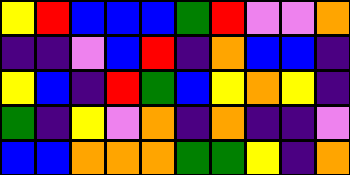[["yellow", "red", "blue", "blue", "blue", "green", "red", "violet", "violet", "orange"], ["indigo", "indigo", "violet", "blue", "red", "indigo", "orange", "blue", "blue", "indigo"], ["yellow", "blue", "indigo", "red", "green", "blue", "yellow", "orange", "yellow", "indigo"], ["green", "indigo", "yellow", "violet", "orange", "indigo", "orange", "indigo", "indigo", "violet"], ["blue", "blue", "orange", "orange", "orange", "green", "green", "yellow", "indigo", "orange"]]